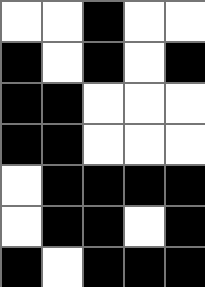[["white", "white", "black", "white", "white"], ["black", "white", "black", "white", "black"], ["black", "black", "white", "white", "white"], ["black", "black", "white", "white", "white"], ["white", "black", "black", "black", "black"], ["white", "black", "black", "white", "black"], ["black", "white", "black", "black", "black"]]